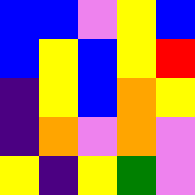[["blue", "blue", "violet", "yellow", "blue"], ["blue", "yellow", "blue", "yellow", "red"], ["indigo", "yellow", "blue", "orange", "yellow"], ["indigo", "orange", "violet", "orange", "violet"], ["yellow", "indigo", "yellow", "green", "violet"]]